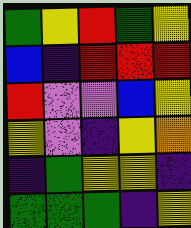[["green", "yellow", "red", "green", "yellow"], ["blue", "indigo", "red", "red", "red"], ["red", "violet", "violet", "blue", "yellow"], ["yellow", "violet", "indigo", "yellow", "orange"], ["indigo", "green", "yellow", "yellow", "indigo"], ["green", "green", "green", "indigo", "yellow"]]